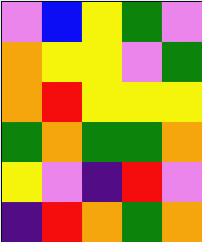[["violet", "blue", "yellow", "green", "violet"], ["orange", "yellow", "yellow", "violet", "green"], ["orange", "red", "yellow", "yellow", "yellow"], ["green", "orange", "green", "green", "orange"], ["yellow", "violet", "indigo", "red", "violet"], ["indigo", "red", "orange", "green", "orange"]]